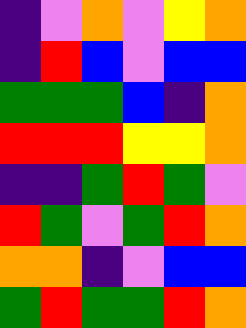[["indigo", "violet", "orange", "violet", "yellow", "orange"], ["indigo", "red", "blue", "violet", "blue", "blue"], ["green", "green", "green", "blue", "indigo", "orange"], ["red", "red", "red", "yellow", "yellow", "orange"], ["indigo", "indigo", "green", "red", "green", "violet"], ["red", "green", "violet", "green", "red", "orange"], ["orange", "orange", "indigo", "violet", "blue", "blue"], ["green", "red", "green", "green", "red", "orange"]]